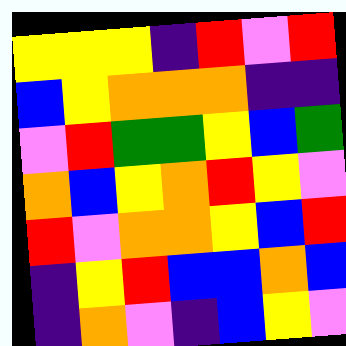[["yellow", "yellow", "yellow", "indigo", "red", "violet", "red"], ["blue", "yellow", "orange", "orange", "orange", "indigo", "indigo"], ["violet", "red", "green", "green", "yellow", "blue", "green"], ["orange", "blue", "yellow", "orange", "red", "yellow", "violet"], ["red", "violet", "orange", "orange", "yellow", "blue", "red"], ["indigo", "yellow", "red", "blue", "blue", "orange", "blue"], ["indigo", "orange", "violet", "indigo", "blue", "yellow", "violet"]]